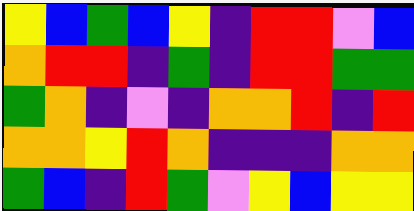[["yellow", "blue", "green", "blue", "yellow", "indigo", "red", "red", "violet", "blue"], ["orange", "red", "red", "indigo", "green", "indigo", "red", "red", "green", "green"], ["green", "orange", "indigo", "violet", "indigo", "orange", "orange", "red", "indigo", "red"], ["orange", "orange", "yellow", "red", "orange", "indigo", "indigo", "indigo", "orange", "orange"], ["green", "blue", "indigo", "red", "green", "violet", "yellow", "blue", "yellow", "yellow"]]